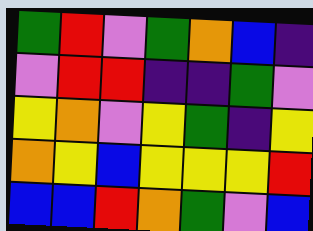[["green", "red", "violet", "green", "orange", "blue", "indigo"], ["violet", "red", "red", "indigo", "indigo", "green", "violet"], ["yellow", "orange", "violet", "yellow", "green", "indigo", "yellow"], ["orange", "yellow", "blue", "yellow", "yellow", "yellow", "red"], ["blue", "blue", "red", "orange", "green", "violet", "blue"]]